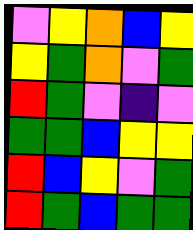[["violet", "yellow", "orange", "blue", "yellow"], ["yellow", "green", "orange", "violet", "green"], ["red", "green", "violet", "indigo", "violet"], ["green", "green", "blue", "yellow", "yellow"], ["red", "blue", "yellow", "violet", "green"], ["red", "green", "blue", "green", "green"]]